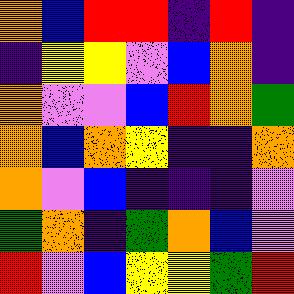[["orange", "blue", "red", "red", "indigo", "red", "indigo"], ["indigo", "yellow", "yellow", "violet", "blue", "orange", "indigo"], ["orange", "violet", "violet", "blue", "red", "orange", "green"], ["orange", "blue", "orange", "yellow", "indigo", "indigo", "orange"], ["orange", "violet", "blue", "indigo", "indigo", "indigo", "violet"], ["green", "orange", "indigo", "green", "orange", "blue", "violet"], ["red", "violet", "blue", "yellow", "yellow", "green", "red"]]